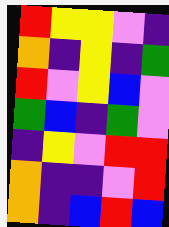[["red", "yellow", "yellow", "violet", "indigo"], ["orange", "indigo", "yellow", "indigo", "green"], ["red", "violet", "yellow", "blue", "violet"], ["green", "blue", "indigo", "green", "violet"], ["indigo", "yellow", "violet", "red", "red"], ["orange", "indigo", "indigo", "violet", "red"], ["orange", "indigo", "blue", "red", "blue"]]